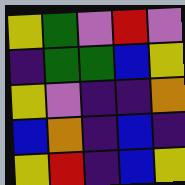[["yellow", "green", "violet", "red", "violet"], ["indigo", "green", "green", "blue", "yellow"], ["yellow", "violet", "indigo", "indigo", "orange"], ["blue", "orange", "indigo", "blue", "indigo"], ["yellow", "red", "indigo", "blue", "yellow"]]